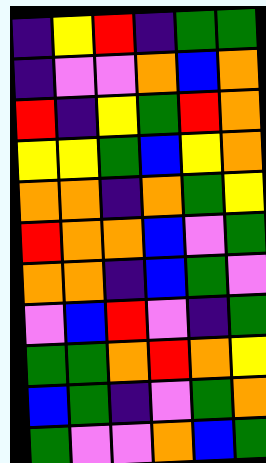[["indigo", "yellow", "red", "indigo", "green", "green"], ["indigo", "violet", "violet", "orange", "blue", "orange"], ["red", "indigo", "yellow", "green", "red", "orange"], ["yellow", "yellow", "green", "blue", "yellow", "orange"], ["orange", "orange", "indigo", "orange", "green", "yellow"], ["red", "orange", "orange", "blue", "violet", "green"], ["orange", "orange", "indigo", "blue", "green", "violet"], ["violet", "blue", "red", "violet", "indigo", "green"], ["green", "green", "orange", "red", "orange", "yellow"], ["blue", "green", "indigo", "violet", "green", "orange"], ["green", "violet", "violet", "orange", "blue", "green"]]